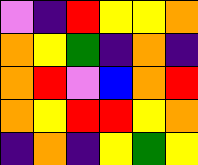[["violet", "indigo", "red", "yellow", "yellow", "orange"], ["orange", "yellow", "green", "indigo", "orange", "indigo"], ["orange", "red", "violet", "blue", "orange", "red"], ["orange", "yellow", "red", "red", "yellow", "orange"], ["indigo", "orange", "indigo", "yellow", "green", "yellow"]]